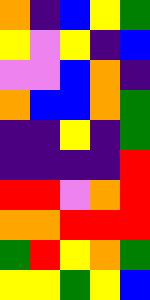[["orange", "indigo", "blue", "yellow", "green"], ["yellow", "violet", "yellow", "indigo", "blue"], ["violet", "violet", "blue", "orange", "indigo"], ["orange", "blue", "blue", "orange", "green"], ["indigo", "indigo", "yellow", "indigo", "green"], ["indigo", "indigo", "indigo", "indigo", "red"], ["red", "red", "violet", "orange", "red"], ["orange", "orange", "red", "red", "red"], ["green", "red", "yellow", "orange", "green"], ["yellow", "yellow", "green", "yellow", "blue"]]